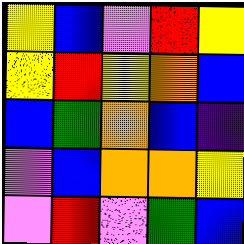[["yellow", "blue", "violet", "red", "yellow"], ["yellow", "red", "yellow", "orange", "blue"], ["blue", "green", "orange", "blue", "indigo"], ["violet", "blue", "orange", "orange", "yellow"], ["violet", "red", "violet", "green", "blue"]]